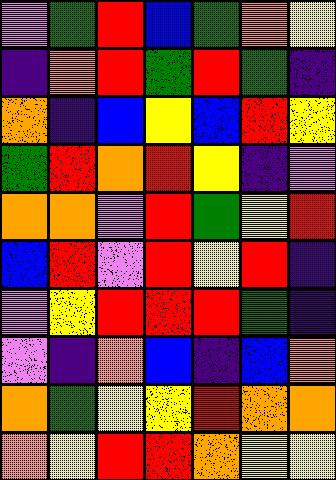[["violet", "green", "red", "blue", "green", "orange", "yellow"], ["indigo", "orange", "red", "green", "red", "green", "indigo"], ["orange", "indigo", "blue", "yellow", "blue", "red", "yellow"], ["green", "red", "orange", "red", "yellow", "indigo", "violet"], ["orange", "orange", "violet", "red", "green", "yellow", "red"], ["blue", "red", "violet", "red", "yellow", "red", "indigo"], ["violet", "yellow", "red", "red", "red", "green", "indigo"], ["violet", "indigo", "orange", "blue", "indigo", "blue", "orange"], ["orange", "green", "yellow", "yellow", "red", "orange", "orange"], ["orange", "yellow", "red", "red", "orange", "yellow", "yellow"]]